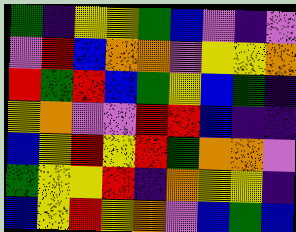[["green", "indigo", "yellow", "yellow", "green", "blue", "violet", "indigo", "violet"], ["violet", "red", "blue", "orange", "orange", "violet", "yellow", "yellow", "orange"], ["red", "green", "red", "blue", "green", "yellow", "blue", "green", "indigo"], ["yellow", "orange", "violet", "violet", "red", "red", "blue", "indigo", "indigo"], ["blue", "yellow", "red", "yellow", "red", "green", "orange", "orange", "violet"], ["green", "yellow", "yellow", "red", "indigo", "orange", "yellow", "yellow", "indigo"], ["blue", "yellow", "red", "yellow", "orange", "violet", "blue", "green", "blue"]]